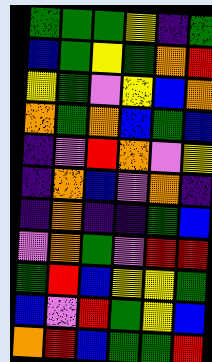[["green", "green", "green", "yellow", "indigo", "green"], ["blue", "green", "yellow", "green", "orange", "red"], ["yellow", "green", "violet", "yellow", "blue", "orange"], ["orange", "green", "orange", "blue", "green", "blue"], ["indigo", "violet", "red", "orange", "violet", "yellow"], ["indigo", "orange", "blue", "violet", "orange", "indigo"], ["indigo", "orange", "indigo", "indigo", "green", "blue"], ["violet", "orange", "green", "violet", "red", "red"], ["green", "red", "blue", "yellow", "yellow", "green"], ["blue", "violet", "red", "green", "yellow", "blue"], ["orange", "red", "blue", "green", "green", "red"]]